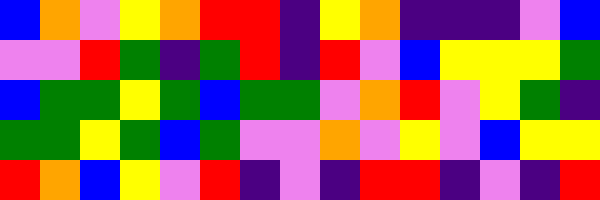[["blue", "orange", "violet", "yellow", "orange", "red", "red", "indigo", "yellow", "orange", "indigo", "indigo", "indigo", "violet", "blue"], ["violet", "violet", "red", "green", "indigo", "green", "red", "indigo", "red", "violet", "blue", "yellow", "yellow", "yellow", "green"], ["blue", "green", "green", "yellow", "green", "blue", "green", "green", "violet", "orange", "red", "violet", "yellow", "green", "indigo"], ["green", "green", "yellow", "green", "blue", "green", "violet", "violet", "orange", "violet", "yellow", "violet", "blue", "yellow", "yellow"], ["red", "orange", "blue", "yellow", "violet", "red", "indigo", "violet", "indigo", "red", "red", "indigo", "violet", "indigo", "red"]]